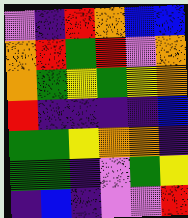[["violet", "indigo", "red", "orange", "blue", "blue"], ["orange", "red", "green", "red", "violet", "orange"], ["orange", "green", "yellow", "green", "yellow", "orange"], ["red", "indigo", "indigo", "indigo", "indigo", "blue"], ["green", "green", "yellow", "orange", "orange", "indigo"], ["green", "green", "indigo", "violet", "green", "yellow"], ["indigo", "blue", "indigo", "violet", "violet", "red"]]